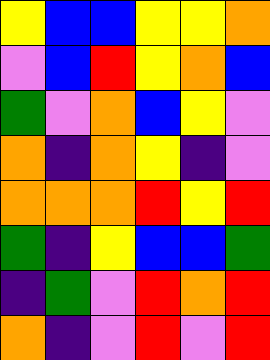[["yellow", "blue", "blue", "yellow", "yellow", "orange"], ["violet", "blue", "red", "yellow", "orange", "blue"], ["green", "violet", "orange", "blue", "yellow", "violet"], ["orange", "indigo", "orange", "yellow", "indigo", "violet"], ["orange", "orange", "orange", "red", "yellow", "red"], ["green", "indigo", "yellow", "blue", "blue", "green"], ["indigo", "green", "violet", "red", "orange", "red"], ["orange", "indigo", "violet", "red", "violet", "red"]]